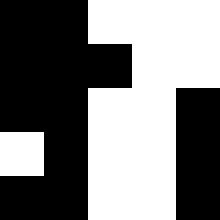[["black", "black", "white", "white", "white"], ["black", "black", "black", "white", "white"], ["black", "black", "white", "white", "black"], ["white", "black", "white", "white", "black"], ["black", "black", "white", "white", "black"]]